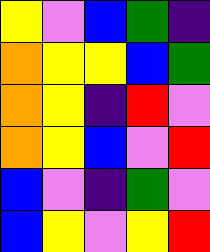[["yellow", "violet", "blue", "green", "indigo"], ["orange", "yellow", "yellow", "blue", "green"], ["orange", "yellow", "indigo", "red", "violet"], ["orange", "yellow", "blue", "violet", "red"], ["blue", "violet", "indigo", "green", "violet"], ["blue", "yellow", "violet", "yellow", "red"]]